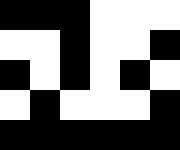[["black", "black", "black", "white", "white", "white"], ["white", "white", "black", "white", "white", "black"], ["black", "white", "black", "white", "black", "white"], ["white", "black", "white", "white", "white", "black"], ["black", "black", "black", "black", "black", "black"]]